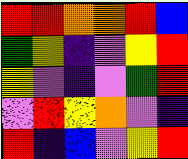[["red", "red", "orange", "orange", "red", "blue"], ["green", "yellow", "indigo", "violet", "yellow", "red"], ["yellow", "violet", "indigo", "violet", "green", "red"], ["violet", "red", "yellow", "orange", "violet", "indigo"], ["red", "indigo", "blue", "violet", "yellow", "red"]]